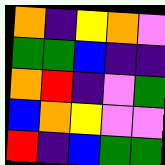[["orange", "indigo", "yellow", "orange", "violet"], ["green", "green", "blue", "indigo", "indigo"], ["orange", "red", "indigo", "violet", "green"], ["blue", "orange", "yellow", "violet", "violet"], ["red", "indigo", "blue", "green", "green"]]